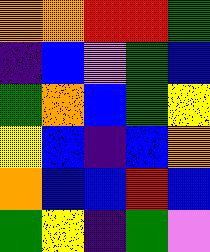[["orange", "orange", "red", "red", "green"], ["indigo", "blue", "violet", "green", "blue"], ["green", "orange", "blue", "green", "yellow"], ["yellow", "blue", "indigo", "blue", "orange"], ["orange", "blue", "blue", "red", "blue"], ["green", "yellow", "indigo", "green", "violet"]]